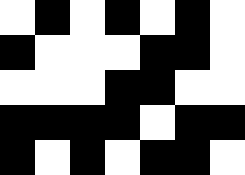[["white", "black", "white", "black", "white", "black", "white"], ["black", "white", "white", "white", "black", "black", "white"], ["white", "white", "white", "black", "black", "white", "white"], ["black", "black", "black", "black", "white", "black", "black"], ["black", "white", "black", "white", "black", "black", "white"]]